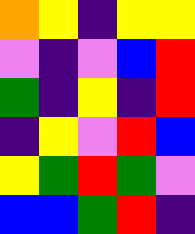[["orange", "yellow", "indigo", "yellow", "yellow"], ["violet", "indigo", "violet", "blue", "red"], ["green", "indigo", "yellow", "indigo", "red"], ["indigo", "yellow", "violet", "red", "blue"], ["yellow", "green", "red", "green", "violet"], ["blue", "blue", "green", "red", "indigo"]]